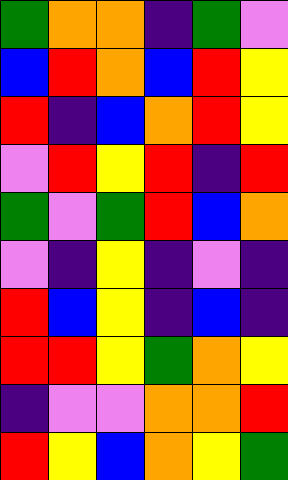[["green", "orange", "orange", "indigo", "green", "violet"], ["blue", "red", "orange", "blue", "red", "yellow"], ["red", "indigo", "blue", "orange", "red", "yellow"], ["violet", "red", "yellow", "red", "indigo", "red"], ["green", "violet", "green", "red", "blue", "orange"], ["violet", "indigo", "yellow", "indigo", "violet", "indigo"], ["red", "blue", "yellow", "indigo", "blue", "indigo"], ["red", "red", "yellow", "green", "orange", "yellow"], ["indigo", "violet", "violet", "orange", "orange", "red"], ["red", "yellow", "blue", "orange", "yellow", "green"]]